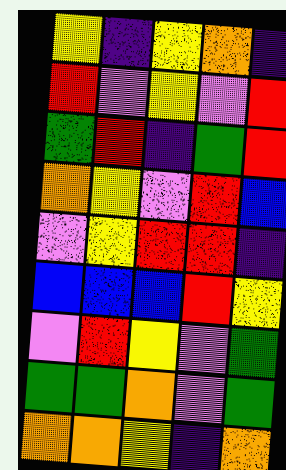[["yellow", "indigo", "yellow", "orange", "indigo"], ["red", "violet", "yellow", "violet", "red"], ["green", "red", "indigo", "green", "red"], ["orange", "yellow", "violet", "red", "blue"], ["violet", "yellow", "red", "red", "indigo"], ["blue", "blue", "blue", "red", "yellow"], ["violet", "red", "yellow", "violet", "green"], ["green", "green", "orange", "violet", "green"], ["orange", "orange", "yellow", "indigo", "orange"]]